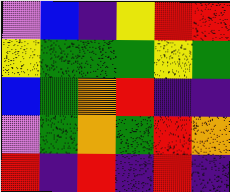[["violet", "blue", "indigo", "yellow", "red", "red"], ["yellow", "green", "green", "green", "yellow", "green"], ["blue", "green", "orange", "red", "indigo", "indigo"], ["violet", "green", "orange", "green", "red", "orange"], ["red", "indigo", "red", "indigo", "red", "indigo"]]